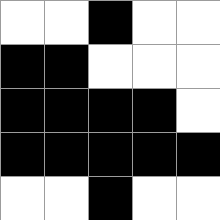[["white", "white", "black", "white", "white"], ["black", "black", "white", "white", "white"], ["black", "black", "black", "black", "white"], ["black", "black", "black", "black", "black"], ["white", "white", "black", "white", "white"]]